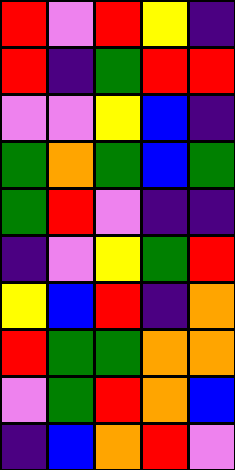[["red", "violet", "red", "yellow", "indigo"], ["red", "indigo", "green", "red", "red"], ["violet", "violet", "yellow", "blue", "indigo"], ["green", "orange", "green", "blue", "green"], ["green", "red", "violet", "indigo", "indigo"], ["indigo", "violet", "yellow", "green", "red"], ["yellow", "blue", "red", "indigo", "orange"], ["red", "green", "green", "orange", "orange"], ["violet", "green", "red", "orange", "blue"], ["indigo", "blue", "orange", "red", "violet"]]